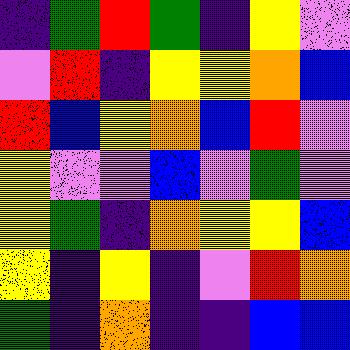[["indigo", "green", "red", "green", "indigo", "yellow", "violet"], ["violet", "red", "indigo", "yellow", "yellow", "orange", "blue"], ["red", "blue", "yellow", "orange", "blue", "red", "violet"], ["yellow", "violet", "violet", "blue", "violet", "green", "violet"], ["yellow", "green", "indigo", "orange", "yellow", "yellow", "blue"], ["yellow", "indigo", "yellow", "indigo", "violet", "red", "orange"], ["green", "indigo", "orange", "indigo", "indigo", "blue", "blue"]]